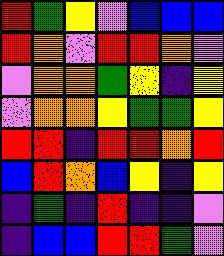[["red", "green", "yellow", "violet", "blue", "blue", "blue"], ["red", "orange", "violet", "red", "red", "orange", "violet"], ["violet", "orange", "orange", "green", "yellow", "indigo", "yellow"], ["violet", "orange", "orange", "yellow", "green", "green", "yellow"], ["red", "red", "indigo", "red", "red", "orange", "red"], ["blue", "red", "orange", "blue", "yellow", "indigo", "yellow"], ["indigo", "green", "indigo", "red", "indigo", "indigo", "violet"], ["indigo", "blue", "blue", "red", "red", "green", "violet"]]